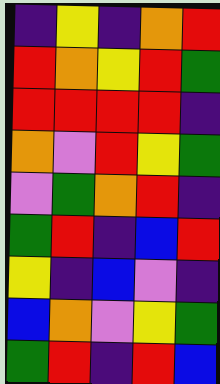[["indigo", "yellow", "indigo", "orange", "red"], ["red", "orange", "yellow", "red", "green"], ["red", "red", "red", "red", "indigo"], ["orange", "violet", "red", "yellow", "green"], ["violet", "green", "orange", "red", "indigo"], ["green", "red", "indigo", "blue", "red"], ["yellow", "indigo", "blue", "violet", "indigo"], ["blue", "orange", "violet", "yellow", "green"], ["green", "red", "indigo", "red", "blue"]]